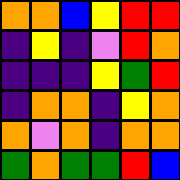[["orange", "orange", "blue", "yellow", "red", "red"], ["indigo", "yellow", "indigo", "violet", "red", "orange"], ["indigo", "indigo", "indigo", "yellow", "green", "red"], ["indigo", "orange", "orange", "indigo", "yellow", "orange"], ["orange", "violet", "orange", "indigo", "orange", "orange"], ["green", "orange", "green", "green", "red", "blue"]]